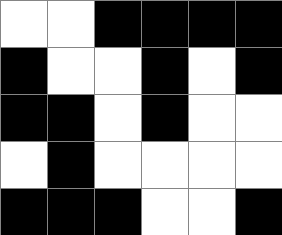[["white", "white", "black", "black", "black", "black"], ["black", "white", "white", "black", "white", "black"], ["black", "black", "white", "black", "white", "white"], ["white", "black", "white", "white", "white", "white"], ["black", "black", "black", "white", "white", "black"]]